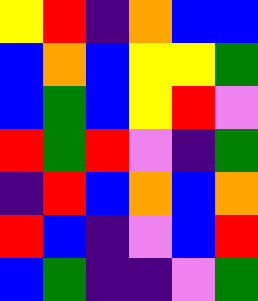[["yellow", "red", "indigo", "orange", "blue", "blue"], ["blue", "orange", "blue", "yellow", "yellow", "green"], ["blue", "green", "blue", "yellow", "red", "violet"], ["red", "green", "red", "violet", "indigo", "green"], ["indigo", "red", "blue", "orange", "blue", "orange"], ["red", "blue", "indigo", "violet", "blue", "red"], ["blue", "green", "indigo", "indigo", "violet", "green"]]